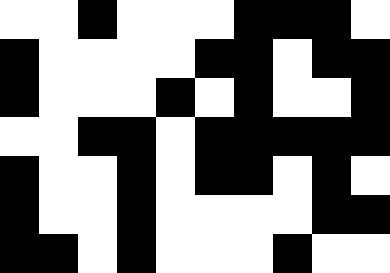[["white", "white", "black", "white", "white", "white", "black", "black", "black", "white"], ["black", "white", "white", "white", "white", "black", "black", "white", "black", "black"], ["black", "white", "white", "white", "black", "white", "black", "white", "white", "black"], ["white", "white", "black", "black", "white", "black", "black", "black", "black", "black"], ["black", "white", "white", "black", "white", "black", "black", "white", "black", "white"], ["black", "white", "white", "black", "white", "white", "white", "white", "black", "black"], ["black", "black", "white", "black", "white", "white", "white", "black", "white", "white"]]